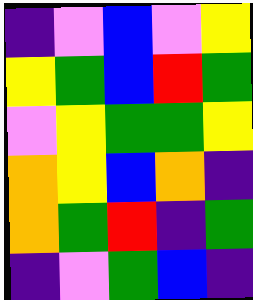[["indigo", "violet", "blue", "violet", "yellow"], ["yellow", "green", "blue", "red", "green"], ["violet", "yellow", "green", "green", "yellow"], ["orange", "yellow", "blue", "orange", "indigo"], ["orange", "green", "red", "indigo", "green"], ["indigo", "violet", "green", "blue", "indigo"]]